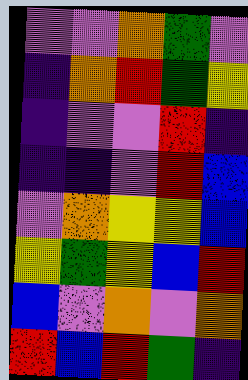[["violet", "violet", "orange", "green", "violet"], ["indigo", "orange", "red", "green", "yellow"], ["indigo", "violet", "violet", "red", "indigo"], ["indigo", "indigo", "violet", "red", "blue"], ["violet", "orange", "yellow", "yellow", "blue"], ["yellow", "green", "yellow", "blue", "red"], ["blue", "violet", "orange", "violet", "orange"], ["red", "blue", "red", "green", "indigo"]]